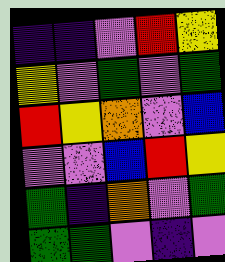[["indigo", "indigo", "violet", "red", "yellow"], ["yellow", "violet", "green", "violet", "green"], ["red", "yellow", "orange", "violet", "blue"], ["violet", "violet", "blue", "red", "yellow"], ["green", "indigo", "orange", "violet", "green"], ["green", "green", "violet", "indigo", "violet"]]